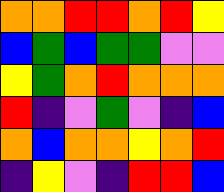[["orange", "orange", "red", "red", "orange", "red", "yellow"], ["blue", "green", "blue", "green", "green", "violet", "violet"], ["yellow", "green", "orange", "red", "orange", "orange", "orange"], ["red", "indigo", "violet", "green", "violet", "indigo", "blue"], ["orange", "blue", "orange", "orange", "yellow", "orange", "red"], ["indigo", "yellow", "violet", "indigo", "red", "red", "blue"]]